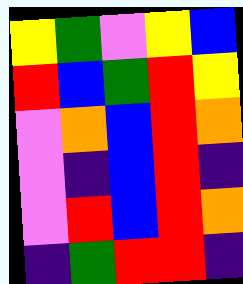[["yellow", "green", "violet", "yellow", "blue"], ["red", "blue", "green", "red", "yellow"], ["violet", "orange", "blue", "red", "orange"], ["violet", "indigo", "blue", "red", "indigo"], ["violet", "red", "blue", "red", "orange"], ["indigo", "green", "red", "red", "indigo"]]